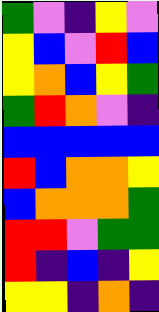[["green", "violet", "indigo", "yellow", "violet"], ["yellow", "blue", "violet", "red", "blue"], ["yellow", "orange", "blue", "yellow", "green"], ["green", "red", "orange", "violet", "indigo"], ["blue", "blue", "blue", "blue", "blue"], ["red", "blue", "orange", "orange", "yellow"], ["blue", "orange", "orange", "orange", "green"], ["red", "red", "violet", "green", "green"], ["red", "indigo", "blue", "indigo", "yellow"], ["yellow", "yellow", "indigo", "orange", "indigo"]]